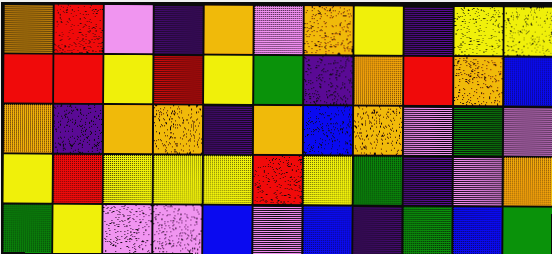[["orange", "red", "violet", "indigo", "orange", "violet", "orange", "yellow", "indigo", "yellow", "yellow"], ["red", "red", "yellow", "red", "yellow", "green", "indigo", "orange", "red", "orange", "blue"], ["orange", "indigo", "orange", "orange", "indigo", "orange", "blue", "orange", "violet", "green", "violet"], ["yellow", "red", "yellow", "yellow", "yellow", "red", "yellow", "green", "indigo", "violet", "orange"], ["green", "yellow", "violet", "violet", "blue", "violet", "blue", "indigo", "green", "blue", "green"]]